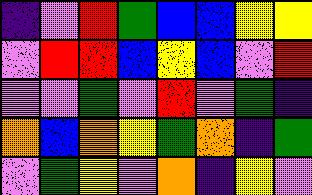[["indigo", "violet", "red", "green", "blue", "blue", "yellow", "yellow"], ["violet", "red", "red", "blue", "yellow", "blue", "violet", "red"], ["violet", "violet", "green", "violet", "red", "violet", "green", "indigo"], ["orange", "blue", "orange", "yellow", "green", "orange", "indigo", "green"], ["violet", "green", "yellow", "violet", "orange", "indigo", "yellow", "violet"]]